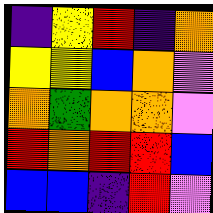[["indigo", "yellow", "red", "indigo", "orange"], ["yellow", "yellow", "blue", "orange", "violet"], ["orange", "green", "orange", "orange", "violet"], ["red", "orange", "red", "red", "blue"], ["blue", "blue", "indigo", "red", "violet"]]